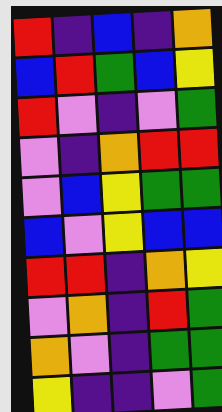[["red", "indigo", "blue", "indigo", "orange"], ["blue", "red", "green", "blue", "yellow"], ["red", "violet", "indigo", "violet", "green"], ["violet", "indigo", "orange", "red", "red"], ["violet", "blue", "yellow", "green", "green"], ["blue", "violet", "yellow", "blue", "blue"], ["red", "red", "indigo", "orange", "yellow"], ["violet", "orange", "indigo", "red", "green"], ["orange", "violet", "indigo", "green", "green"], ["yellow", "indigo", "indigo", "violet", "green"]]